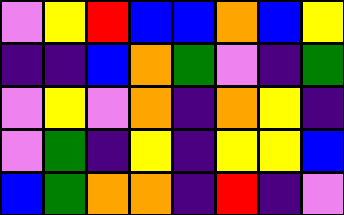[["violet", "yellow", "red", "blue", "blue", "orange", "blue", "yellow"], ["indigo", "indigo", "blue", "orange", "green", "violet", "indigo", "green"], ["violet", "yellow", "violet", "orange", "indigo", "orange", "yellow", "indigo"], ["violet", "green", "indigo", "yellow", "indigo", "yellow", "yellow", "blue"], ["blue", "green", "orange", "orange", "indigo", "red", "indigo", "violet"]]